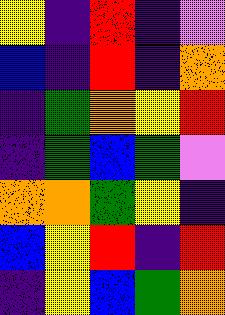[["yellow", "indigo", "red", "indigo", "violet"], ["blue", "indigo", "red", "indigo", "orange"], ["indigo", "green", "orange", "yellow", "red"], ["indigo", "green", "blue", "green", "violet"], ["orange", "orange", "green", "yellow", "indigo"], ["blue", "yellow", "red", "indigo", "red"], ["indigo", "yellow", "blue", "green", "orange"]]